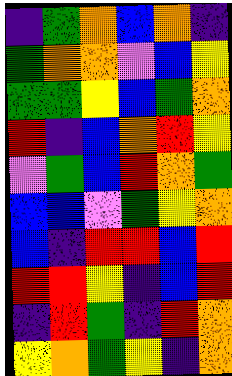[["indigo", "green", "orange", "blue", "orange", "indigo"], ["green", "orange", "orange", "violet", "blue", "yellow"], ["green", "green", "yellow", "blue", "green", "orange"], ["red", "indigo", "blue", "orange", "red", "yellow"], ["violet", "green", "blue", "red", "orange", "green"], ["blue", "blue", "violet", "green", "yellow", "orange"], ["blue", "indigo", "red", "red", "blue", "red"], ["red", "red", "yellow", "indigo", "blue", "red"], ["indigo", "red", "green", "indigo", "red", "orange"], ["yellow", "orange", "green", "yellow", "indigo", "orange"]]